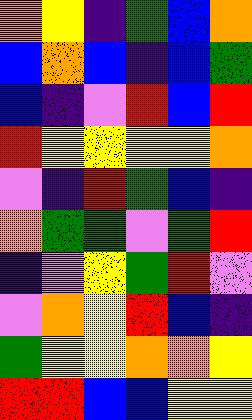[["orange", "yellow", "indigo", "green", "blue", "orange"], ["blue", "orange", "blue", "indigo", "blue", "green"], ["blue", "indigo", "violet", "red", "blue", "red"], ["red", "yellow", "yellow", "yellow", "yellow", "orange"], ["violet", "indigo", "red", "green", "blue", "indigo"], ["orange", "green", "green", "violet", "green", "red"], ["indigo", "violet", "yellow", "green", "red", "violet"], ["violet", "orange", "yellow", "red", "blue", "indigo"], ["green", "yellow", "yellow", "orange", "orange", "yellow"], ["red", "red", "blue", "blue", "yellow", "yellow"]]